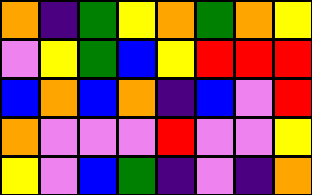[["orange", "indigo", "green", "yellow", "orange", "green", "orange", "yellow"], ["violet", "yellow", "green", "blue", "yellow", "red", "red", "red"], ["blue", "orange", "blue", "orange", "indigo", "blue", "violet", "red"], ["orange", "violet", "violet", "violet", "red", "violet", "violet", "yellow"], ["yellow", "violet", "blue", "green", "indigo", "violet", "indigo", "orange"]]